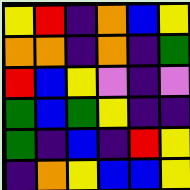[["yellow", "red", "indigo", "orange", "blue", "yellow"], ["orange", "orange", "indigo", "orange", "indigo", "green"], ["red", "blue", "yellow", "violet", "indigo", "violet"], ["green", "blue", "green", "yellow", "indigo", "indigo"], ["green", "indigo", "blue", "indigo", "red", "yellow"], ["indigo", "orange", "yellow", "blue", "blue", "yellow"]]